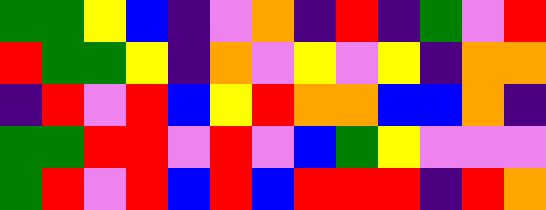[["green", "green", "yellow", "blue", "indigo", "violet", "orange", "indigo", "red", "indigo", "green", "violet", "red"], ["red", "green", "green", "yellow", "indigo", "orange", "violet", "yellow", "violet", "yellow", "indigo", "orange", "orange"], ["indigo", "red", "violet", "red", "blue", "yellow", "red", "orange", "orange", "blue", "blue", "orange", "indigo"], ["green", "green", "red", "red", "violet", "red", "violet", "blue", "green", "yellow", "violet", "violet", "violet"], ["green", "red", "violet", "red", "blue", "red", "blue", "red", "red", "red", "indigo", "red", "orange"]]